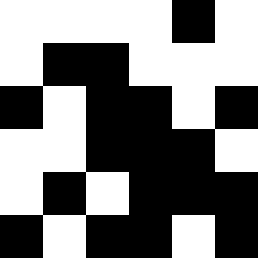[["white", "white", "white", "white", "black", "white"], ["white", "black", "black", "white", "white", "white"], ["black", "white", "black", "black", "white", "black"], ["white", "white", "black", "black", "black", "white"], ["white", "black", "white", "black", "black", "black"], ["black", "white", "black", "black", "white", "black"]]